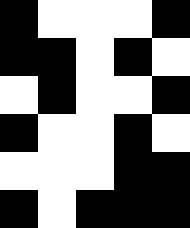[["black", "white", "white", "white", "black"], ["black", "black", "white", "black", "white"], ["white", "black", "white", "white", "black"], ["black", "white", "white", "black", "white"], ["white", "white", "white", "black", "black"], ["black", "white", "black", "black", "black"]]